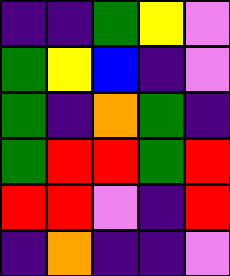[["indigo", "indigo", "green", "yellow", "violet"], ["green", "yellow", "blue", "indigo", "violet"], ["green", "indigo", "orange", "green", "indigo"], ["green", "red", "red", "green", "red"], ["red", "red", "violet", "indigo", "red"], ["indigo", "orange", "indigo", "indigo", "violet"]]